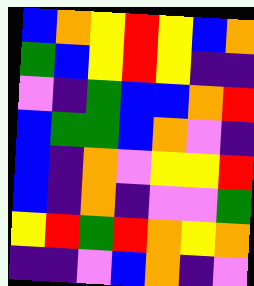[["blue", "orange", "yellow", "red", "yellow", "blue", "orange"], ["green", "blue", "yellow", "red", "yellow", "indigo", "indigo"], ["violet", "indigo", "green", "blue", "blue", "orange", "red"], ["blue", "green", "green", "blue", "orange", "violet", "indigo"], ["blue", "indigo", "orange", "violet", "yellow", "yellow", "red"], ["blue", "indigo", "orange", "indigo", "violet", "violet", "green"], ["yellow", "red", "green", "red", "orange", "yellow", "orange"], ["indigo", "indigo", "violet", "blue", "orange", "indigo", "violet"]]